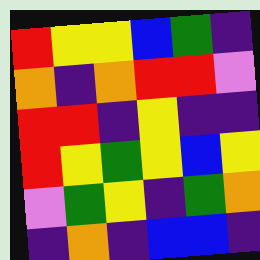[["red", "yellow", "yellow", "blue", "green", "indigo"], ["orange", "indigo", "orange", "red", "red", "violet"], ["red", "red", "indigo", "yellow", "indigo", "indigo"], ["red", "yellow", "green", "yellow", "blue", "yellow"], ["violet", "green", "yellow", "indigo", "green", "orange"], ["indigo", "orange", "indigo", "blue", "blue", "indigo"]]